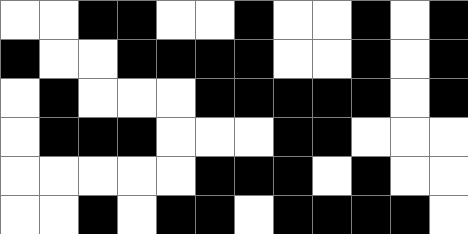[["white", "white", "black", "black", "white", "white", "black", "white", "white", "black", "white", "black"], ["black", "white", "white", "black", "black", "black", "black", "white", "white", "black", "white", "black"], ["white", "black", "white", "white", "white", "black", "black", "black", "black", "black", "white", "black"], ["white", "black", "black", "black", "white", "white", "white", "black", "black", "white", "white", "white"], ["white", "white", "white", "white", "white", "black", "black", "black", "white", "black", "white", "white"], ["white", "white", "black", "white", "black", "black", "white", "black", "black", "black", "black", "white"]]